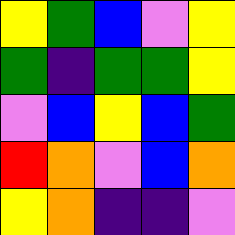[["yellow", "green", "blue", "violet", "yellow"], ["green", "indigo", "green", "green", "yellow"], ["violet", "blue", "yellow", "blue", "green"], ["red", "orange", "violet", "blue", "orange"], ["yellow", "orange", "indigo", "indigo", "violet"]]